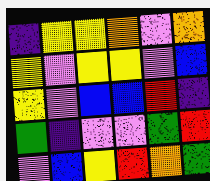[["indigo", "yellow", "yellow", "orange", "violet", "orange"], ["yellow", "violet", "yellow", "yellow", "violet", "blue"], ["yellow", "violet", "blue", "blue", "red", "indigo"], ["green", "indigo", "violet", "violet", "green", "red"], ["violet", "blue", "yellow", "red", "orange", "green"]]